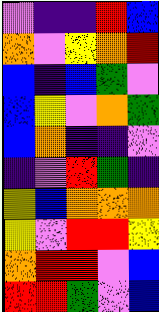[["violet", "indigo", "indigo", "red", "blue"], ["orange", "violet", "yellow", "orange", "red"], ["blue", "indigo", "blue", "green", "violet"], ["blue", "yellow", "violet", "orange", "green"], ["blue", "orange", "indigo", "indigo", "violet"], ["indigo", "violet", "red", "green", "indigo"], ["yellow", "blue", "orange", "orange", "orange"], ["yellow", "violet", "red", "red", "yellow"], ["orange", "red", "red", "violet", "blue"], ["red", "red", "green", "violet", "blue"]]